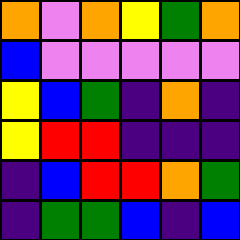[["orange", "violet", "orange", "yellow", "green", "orange"], ["blue", "violet", "violet", "violet", "violet", "violet"], ["yellow", "blue", "green", "indigo", "orange", "indigo"], ["yellow", "red", "red", "indigo", "indigo", "indigo"], ["indigo", "blue", "red", "red", "orange", "green"], ["indigo", "green", "green", "blue", "indigo", "blue"]]